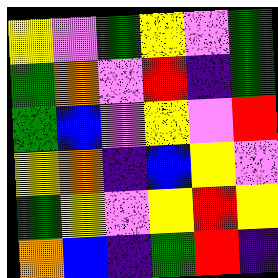[["yellow", "violet", "green", "yellow", "violet", "green"], ["green", "orange", "violet", "red", "indigo", "green"], ["green", "blue", "violet", "yellow", "violet", "red"], ["yellow", "orange", "indigo", "blue", "yellow", "violet"], ["green", "yellow", "violet", "yellow", "red", "yellow"], ["orange", "blue", "indigo", "green", "red", "indigo"]]